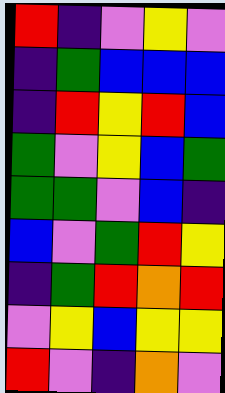[["red", "indigo", "violet", "yellow", "violet"], ["indigo", "green", "blue", "blue", "blue"], ["indigo", "red", "yellow", "red", "blue"], ["green", "violet", "yellow", "blue", "green"], ["green", "green", "violet", "blue", "indigo"], ["blue", "violet", "green", "red", "yellow"], ["indigo", "green", "red", "orange", "red"], ["violet", "yellow", "blue", "yellow", "yellow"], ["red", "violet", "indigo", "orange", "violet"]]